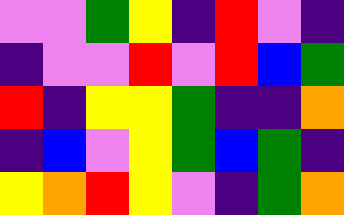[["violet", "violet", "green", "yellow", "indigo", "red", "violet", "indigo"], ["indigo", "violet", "violet", "red", "violet", "red", "blue", "green"], ["red", "indigo", "yellow", "yellow", "green", "indigo", "indigo", "orange"], ["indigo", "blue", "violet", "yellow", "green", "blue", "green", "indigo"], ["yellow", "orange", "red", "yellow", "violet", "indigo", "green", "orange"]]